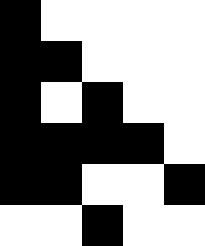[["black", "white", "white", "white", "white"], ["black", "black", "white", "white", "white"], ["black", "white", "black", "white", "white"], ["black", "black", "black", "black", "white"], ["black", "black", "white", "white", "black"], ["white", "white", "black", "white", "white"]]